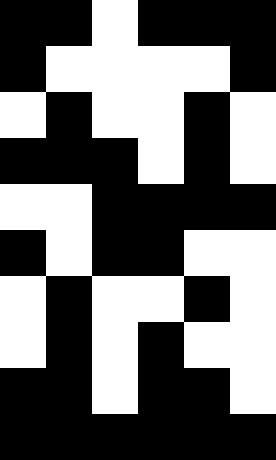[["black", "black", "white", "black", "black", "black"], ["black", "white", "white", "white", "white", "black"], ["white", "black", "white", "white", "black", "white"], ["black", "black", "black", "white", "black", "white"], ["white", "white", "black", "black", "black", "black"], ["black", "white", "black", "black", "white", "white"], ["white", "black", "white", "white", "black", "white"], ["white", "black", "white", "black", "white", "white"], ["black", "black", "white", "black", "black", "white"], ["black", "black", "black", "black", "black", "black"]]